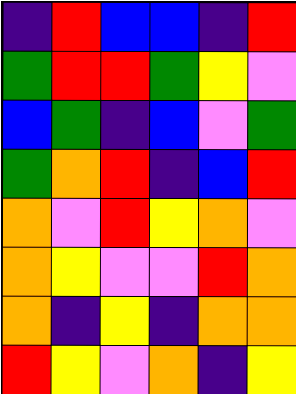[["indigo", "red", "blue", "blue", "indigo", "red"], ["green", "red", "red", "green", "yellow", "violet"], ["blue", "green", "indigo", "blue", "violet", "green"], ["green", "orange", "red", "indigo", "blue", "red"], ["orange", "violet", "red", "yellow", "orange", "violet"], ["orange", "yellow", "violet", "violet", "red", "orange"], ["orange", "indigo", "yellow", "indigo", "orange", "orange"], ["red", "yellow", "violet", "orange", "indigo", "yellow"]]